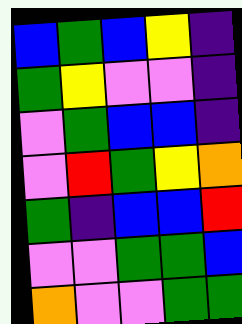[["blue", "green", "blue", "yellow", "indigo"], ["green", "yellow", "violet", "violet", "indigo"], ["violet", "green", "blue", "blue", "indigo"], ["violet", "red", "green", "yellow", "orange"], ["green", "indigo", "blue", "blue", "red"], ["violet", "violet", "green", "green", "blue"], ["orange", "violet", "violet", "green", "green"]]